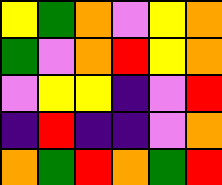[["yellow", "green", "orange", "violet", "yellow", "orange"], ["green", "violet", "orange", "red", "yellow", "orange"], ["violet", "yellow", "yellow", "indigo", "violet", "red"], ["indigo", "red", "indigo", "indigo", "violet", "orange"], ["orange", "green", "red", "orange", "green", "red"]]